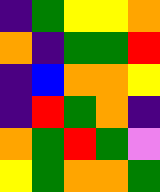[["indigo", "green", "yellow", "yellow", "orange"], ["orange", "indigo", "green", "green", "red"], ["indigo", "blue", "orange", "orange", "yellow"], ["indigo", "red", "green", "orange", "indigo"], ["orange", "green", "red", "green", "violet"], ["yellow", "green", "orange", "orange", "green"]]